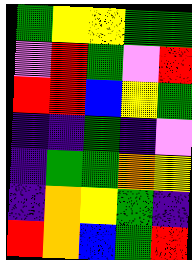[["green", "yellow", "yellow", "green", "green"], ["violet", "red", "green", "violet", "red"], ["red", "red", "blue", "yellow", "green"], ["indigo", "indigo", "green", "indigo", "violet"], ["indigo", "green", "green", "orange", "yellow"], ["indigo", "orange", "yellow", "green", "indigo"], ["red", "orange", "blue", "green", "red"]]